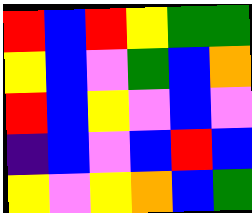[["red", "blue", "red", "yellow", "green", "green"], ["yellow", "blue", "violet", "green", "blue", "orange"], ["red", "blue", "yellow", "violet", "blue", "violet"], ["indigo", "blue", "violet", "blue", "red", "blue"], ["yellow", "violet", "yellow", "orange", "blue", "green"]]